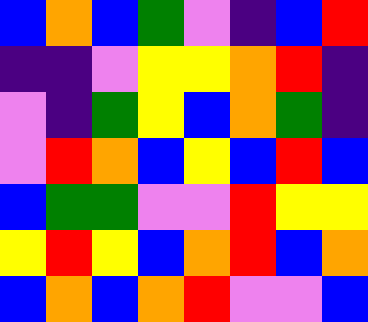[["blue", "orange", "blue", "green", "violet", "indigo", "blue", "red"], ["indigo", "indigo", "violet", "yellow", "yellow", "orange", "red", "indigo"], ["violet", "indigo", "green", "yellow", "blue", "orange", "green", "indigo"], ["violet", "red", "orange", "blue", "yellow", "blue", "red", "blue"], ["blue", "green", "green", "violet", "violet", "red", "yellow", "yellow"], ["yellow", "red", "yellow", "blue", "orange", "red", "blue", "orange"], ["blue", "orange", "blue", "orange", "red", "violet", "violet", "blue"]]